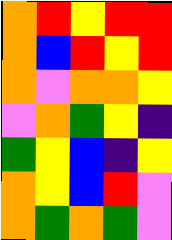[["orange", "red", "yellow", "red", "red"], ["orange", "blue", "red", "yellow", "red"], ["orange", "violet", "orange", "orange", "yellow"], ["violet", "orange", "green", "yellow", "indigo"], ["green", "yellow", "blue", "indigo", "yellow"], ["orange", "yellow", "blue", "red", "violet"], ["orange", "green", "orange", "green", "violet"]]